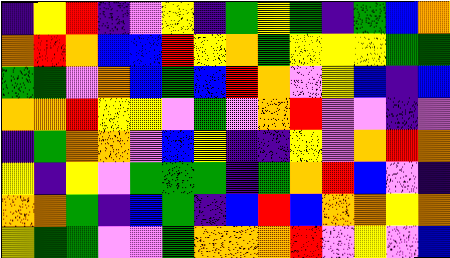[["indigo", "yellow", "red", "indigo", "violet", "yellow", "indigo", "green", "yellow", "green", "indigo", "green", "blue", "orange"], ["orange", "red", "orange", "blue", "blue", "red", "yellow", "orange", "green", "yellow", "yellow", "yellow", "green", "green"], ["green", "green", "violet", "orange", "blue", "green", "blue", "red", "orange", "violet", "yellow", "blue", "indigo", "blue"], ["orange", "orange", "red", "yellow", "yellow", "violet", "green", "violet", "orange", "red", "violet", "violet", "indigo", "violet"], ["indigo", "green", "orange", "orange", "violet", "blue", "yellow", "indigo", "indigo", "yellow", "violet", "orange", "red", "orange"], ["yellow", "indigo", "yellow", "violet", "green", "green", "green", "indigo", "green", "orange", "red", "blue", "violet", "indigo"], ["orange", "orange", "green", "indigo", "blue", "green", "indigo", "blue", "red", "blue", "orange", "orange", "yellow", "orange"], ["yellow", "green", "green", "violet", "violet", "green", "orange", "orange", "orange", "red", "violet", "yellow", "violet", "blue"]]